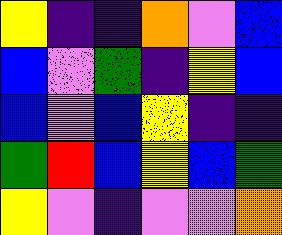[["yellow", "indigo", "indigo", "orange", "violet", "blue"], ["blue", "violet", "green", "indigo", "yellow", "blue"], ["blue", "violet", "blue", "yellow", "indigo", "indigo"], ["green", "red", "blue", "yellow", "blue", "green"], ["yellow", "violet", "indigo", "violet", "violet", "orange"]]